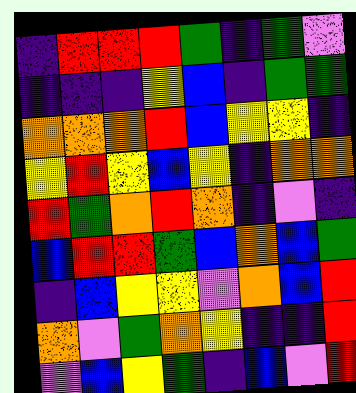[["indigo", "red", "red", "red", "green", "indigo", "green", "violet"], ["indigo", "indigo", "indigo", "yellow", "blue", "indigo", "green", "green"], ["orange", "orange", "orange", "red", "blue", "yellow", "yellow", "indigo"], ["yellow", "red", "yellow", "blue", "yellow", "indigo", "orange", "orange"], ["red", "green", "orange", "red", "orange", "indigo", "violet", "indigo"], ["blue", "red", "red", "green", "blue", "orange", "blue", "green"], ["indigo", "blue", "yellow", "yellow", "violet", "orange", "blue", "red"], ["orange", "violet", "green", "orange", "yellow", "indigo", "indigo", "red"], ["violet", "blue", "yellow", "green", "indigo", "blue", "violet", "red"]]